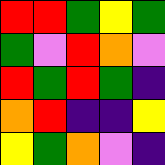[["red", "red", "green", "yellow", "green"], ["green", "violet", "red", "orange", "violet"], ["red", "green", "red", "green", "indigo"], ["orange", "red", "indigo", "indigo", "yellow"], ["yellow", "green", "orange", "violet", "indigo"]]